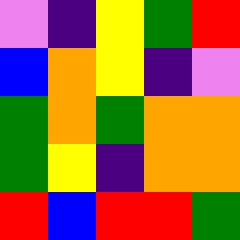[["violet", "indigo", "yellow", "green", "red"], ["blue", "orange", "yellow", "indigo", "violet"], ["green", "orange", "green", "orange", "orange"], ["green", "yellow", "indigo", "orange", "orange"], ["red", "blue", "red", "red", "green"]]